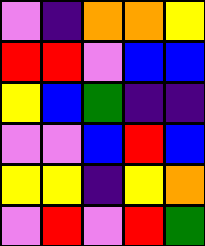[["violet", "indigo", "orange", "orange", "yellow"], ["red", "red", "violet", "blue", "blue"], ["yellow", "blue", "green", "indigo", "indigo"], ["violet", "violet", "blue", "red", "blue"], ["yellow", "yellow", "indigo", "yellow", "orange"], ["violet", "red", "violet", "red", "green"]]